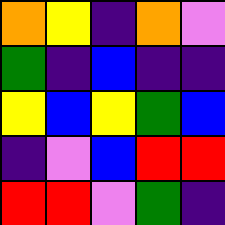[["orange", "yellow", "indigo", "orange", "violet"], ["green", "indigo", "blue", "indigo", "indigo"], ["yellow", "blue", "yellow", "green", "blue"], ["indigo", "violet", "blue", "red", "red"], ["red", "red", "violet", "green", "indigo"]]